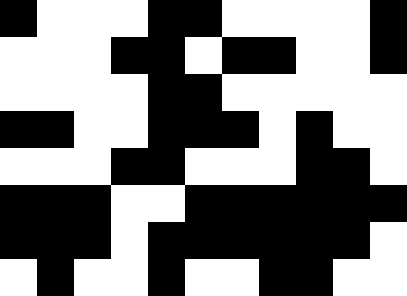[["black", "white", "white", "white", "black", "black", "white", "white", "white", "white", "black"], ["white", "white", "white", "black", "black", "white", "black", "black", "white", "white", "black"], ["white", "white", "white", "white", "black", "black", "white", "white", "white", "white", "white"], ["black", "black", "white", "white", "black", "black", "black", "white", "black", "white", "white"], ["white", "white", "white", "black", "black", "white", "white", "white", "black", "black", "white"], ["black", "black", "black", "white", "white", "black", "black", "black", "black", "black", "black"], ["black", "black", "black", "white", "black", "black", "black", "black", "black", "black", "white"], ["white", "black", "white", "white", "black", "white", "white", "black", "black", "white", "white"]]